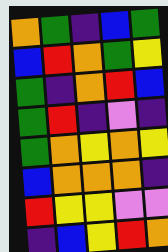[["orange", "green", "indigo", "blue", "green"], ["blue", "red", "orange", "green", "yellow"], ["green", "indigo", "orange", "red", "blue"], ["green", "red", "indigo", "violet", "indigo"], ["green", "orange", "yellow", "orange", "yellow"], ["blue", "orange", "orange", "orange", "indigo"], ["red", "yellow", "yellow", "violet", "violet"], ["indigo", "blue", "yellow", "red", "orange"]]